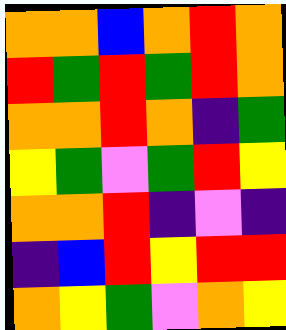[["orange", "orange", "blue", "orange", "red", "orange"], ["red", "green", "red", "green", "red", "orange"], ["orange", "orange", "red", "orange", "indigo", "green"], ["yellow", "green", "violet", "green", "red", "yellow"], ["orange", "orange", "red", "indigo", "violet", "indigo"], ["indigo", "blue", "red", "yellow", "red", "red"], ["orange", "yellow", "green", "violet", "orange", "yellow"]]